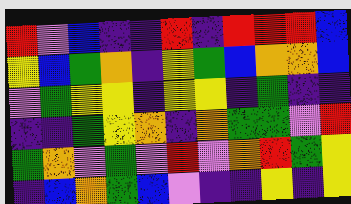[["red", "violet", "blue", "indigo", "indigo", "red", "indigo", "red", "red", "red", "blue"], ["yellow", "blue", "green", "orange", "indigo", "yellow", "green", "blue", "orange", "orange", "blue"], ["violet", "green", "yellow", "yellow", "indigo", "yellow", "yellow", "indigo", "green", "indigo", "indigo"], ["indigo", "indigo", "green", "yellow", "orange", "indigo", "orange", "green", "green", "violet", "red"], ["green", "orange", "violet", "green", "violet", "red", "violet", "orange", "red", "green", "yellow"], ["indigo", "blue", "orange", "green", "blue", "violet", "indigo", "indigo", "yellow", "indigo", "yellow"]]